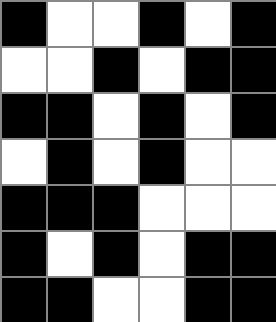[["black", "white", "white", "black", "white", "black"], ["white", "white", "black", "white", "black", "black"], ["black", "black", "white", "black", "white", "black"], ["white", "black", "white", "black", "white", "white"], ["black", "black", "black", "white", "white", "white"], ["black", "white", "black", "white", "black", "black"], ["black", "black", "white", "white", "black", "black"]]